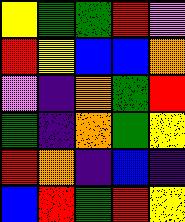[["yellow", "green", "green", "red", "violet"], ["red", "yellow", "blue", "blue", "orange"], ["violet", "indigo", "orange", "green", "red"], ["green", "indigo", "orange", "green", "yellow"], ["red", "orange", "indigo", "blue", "indigo"], ["blue", "red", "green", "red", "yellow"]]